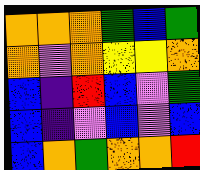[["orange", "orange", "orange", "green", "blue", "green"], ["orange", "violet", "orange", "yellow", "yellow", "orange"], ["blue", "indigo", "red", "blue", "violet", "green"], ["blue", "indigo", "violet", "blue", "violet", "blue"], ["blue", "orange", "green", "orange", "orange", "red"]]